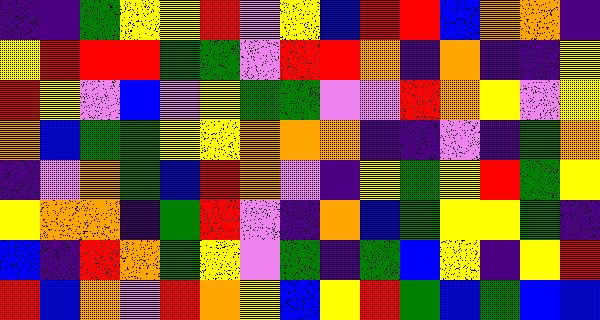[["indigo", "indigo", "green", "yellow", "yellow", "red", "violet", "yellow", "blue", "red", "red", "blue", "orange", "orange", "indigo"], ["yellow", "red", "red", "red", "green", "green", "violet", "red", "red", "orange", "indigo", "orange", "indigo", "indigo", "yellow"], ["red", "yellow", "violet", "blue", "violet", "yellow", "green", "green", "violet", "violet", "red", "orange", "yellow", "violet", "yellow"], ["orange", "blue", "green", "green", "yellow", "yellow", "orange", "orange", "orange", "indigo", "indigo", "violet", "indigo", "green", "orange"], ["indigo", "violet", "orange", "green", "blue", "red", "orange", "violet", "indigo", "yellow", "green", "yellow", "red", "green", "yellow"], ["yellow", "orange", "orange", "indigo", "green", "red", "violet", "indigo", "orange", "blue", "green", "yellow", "yellow", "green", "indigo"], ["blue", "indigo", "red", "orange", "green", "yellow", "violet", "green", "indigo", "green", "blue", "yellow", "indigo", "yellow", "red"], ["red", "blue", "orange", "violet", "red", "orange", "yellow", "blue", "yellow", "red", "green", "blue", "green", "blue", "blue"]]